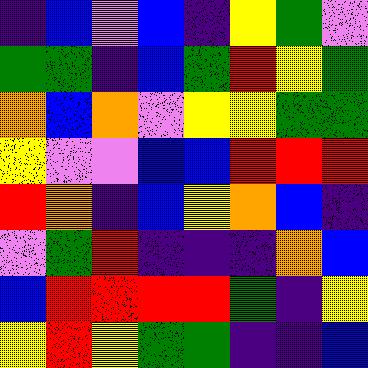[["indigo", "blue", "violet", "blue", "indigo", "yellow", "green", "violet"], ["green", "green", "indigo", "blue", "green", "red", "yellow", "green"], ["orange", "blue", "orange", "violet", "yellow", "yellow", "green", "green"], ["yellow", "violet", "violet", "blue", "blue", "red", "red", "red"], ["red", "orange", "indigo", "blue", "yellow", "orange", "blue", "indigo"], ["violet", "green", "red", "indigo", "indigo", "indigo", "orange", "blue"], ["blue", "red", "red", "red", "red", "green", "indigo", "yellow"], ["yellow", "red", "yellow", "green", "green", "indigo", "indigo", "blue"]]